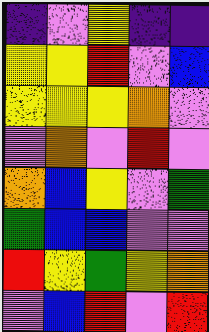[["indigo", "violet", "yellow", "indigo", "indigo"], ["yellow", "yellow", "red", "violet", "blue"], ["yellow", "yellow", "yellow", "orange", "violet"], ["violet", "orange", "violet", "red", "violet"], ["orange", "blue", "yellow", "violet", "green"], ["green", "blue", "blue", "violet", "violet"], ["red", "yellow", "green", "yellow", "orange"], ["violet", "blue", "red", "violet", "red"]]